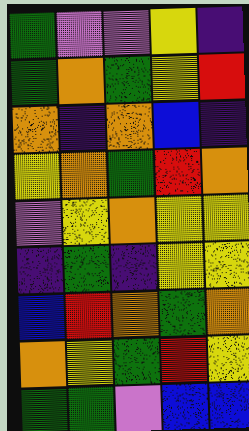[["green", "violet", "violet", "yellow", "indigo"], ["green", "orange", "green", "yellow", "red"], ["orange", "indigo", "orange", "blue", "indigo"], ["yellow", "orange", "green", "red", "orange"], ["violet", "yellow", "orange", "yellow", "yellow"], ["indigo", "green", "indigo", "yellow", "yellow"], ["blue", "red", "orange", "green", "orange"], ["orange", "yellow", "green", "red", "yellow"], ["green", "green", "violet", "blue", "blue"]]